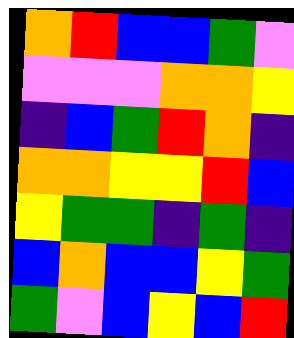[["orange", "red", "blue", "blue", "green", "violet"], ["violet", "violet", "violet", "orange", "orange", "yellow"], ["indigo", "blue", "green", "red", "orange", "indigo"], ["orange", "orange", "yellow", "yellow", "red", "blue"], ["yellow", "green", "green", "indigo", "green", "indigo"], ["blue", "orange", "blue", "blue", "yellow", "green"], ["green", "violet", "blue", "yellow", "blue", "red"]]